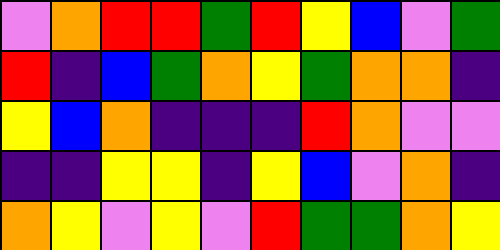[["violet", "orange", "red", "red", "green", "red", "yellow", "blue", "violet", "green"], ["red", "indigo", "blue", "green", "orange", "yellow", "green", "orange", "orange", "indigo"], ["yellow", "blue", "orange", "indigo", "indigo", "indigo", "red", "orange", "violet", "violet"], ["indigo", "indigo", "yellow", "yellow", "indigo", "yellow", "blue", "violet", "orange", "indigo"], ["orange", "yellow", "violet", "yellow", "violet", "red", "green", "green", "orange", "yellow"]]